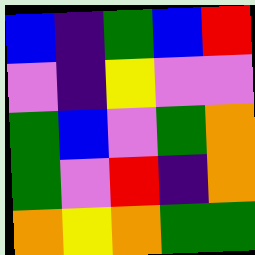[["blue", "indigo", "green", "blue", "red"], ["violet", "indigo", "yellow", "violet", "violet"], ["green", "blue", "violet", "green", "orange"], ["green", "violet", "red", "indigo", "orange"], ["orange", "yellow", "orange", "green", "green"]]